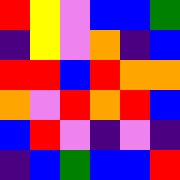[["red", "yellow", "violet", "blue", "blue", "green"], ["indigo", "yellow", "violet", "orange", "indigo", "blue"], ["red", "red", "blue", "red", "orange", "orange"], ["orange", "violet", "red", "orange", "red", "blue"], ["blue", "red", "violet", "indigo", "violet", "indigo"], ["indigo", "blue", "green", "blue", "blue", "red"]]